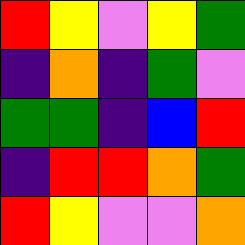[["red", "yellow", "violet", "yellow", "green"], ["indigo", "orange", "indigo", "green", "violet"], ["green", "green", "indigo", "blue", "red"], ["indigo", "red", "red", "orange", "green"], ["red", "yellow", "violet", "violet", "orange"]]